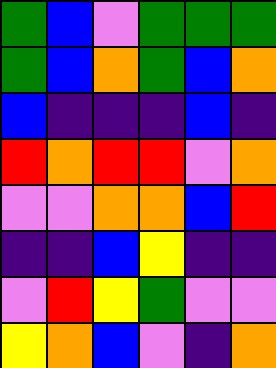[["green", "blue", "violet", "green", "green", "green"], ["green", "blue", "orange", "green", "blue", "orange"], ["blue", "indigo", "indigo", "indigo", "blue", "indigo"], ["red", "orange", "red", "red", "violet", "orange"], ["violet", "violet", "orange", "orange", "blue", "red"], ["indigo", "indigo", "blue", "yellow", "indigo", "indigo"], ["violet", "red", "yellow", "green", "violet", "violet"], ["yellow", "orange", "blue", "violet", "indigo", "orange"]]